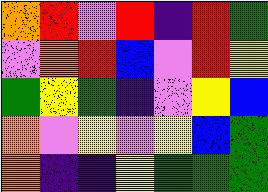[["orange", "red", "violet", "red", "indigo", "red", "green"], ["violet", "orange", "red", "blue", "violet", "red", "yellow"], ["green", "yellow", "green", "indigo", "violet", "yellow", "blue"], ["orange", "violet", "yellow", "violet", "yellow", "blue", "green"], ["orange", "indigo", "indigo", "yellow", "green", "green", "green"]]